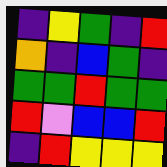[["indigo", "yellow", "green", "indigo", "red"], ["orange", "indigo", "blue", "green", "indigo"], ["green", "green", "red", "green", "green"], ["red", "violet", "blue", "blue", "red"], ["indigo", "red", "yellow", "yellow", "yellow"]]